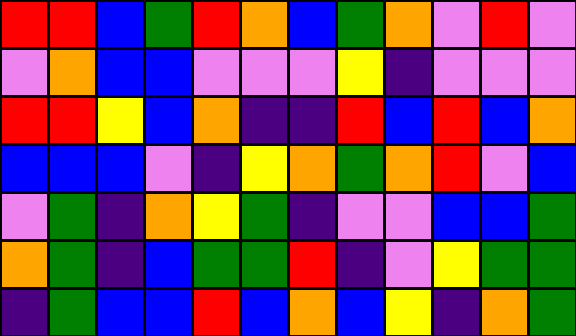[["red", "red", "blue", "green", "red", "orange", "blue", "green", "orange", "violet", "red", "violet"], ["violet", "orange", "blue", "blue", "violet", "violet", "violet", "yellow", "indigo", "violet", "violet", "violet"], ["red", "red", "yellow", "blue", "orange", "indigo", "indigo", "red", "blue", "red", "blue", "orange"], ["blue", "blue", "blue", "violet", "indigo", "yellow", "orange", "green", "orange", "red", "violet", "blue"], ["violet", "green", "indigo", "orange", "yellow", "green", "indigo", "violet", "violet", "blue", "blue", "green"], ["orange", "green", "indigo", "blue", "green", "green", "red", "indigo", "violet", "yellow", "green", "green"], ["indigo", "green", "blue", "blue", "red", "blue", "orange", "blue", "yellow", "indigo", "orange", "green"]]